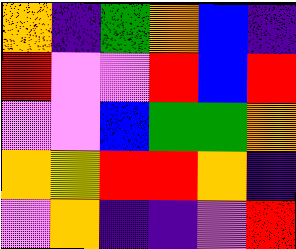[["orange", "indigo", "green", "orange", "blue", "indigo"], ["red", "violet", "violet", "red", "blue", "red"], ["violet", "violet", "blue", "green", "green", "orange"], ["orange", "yellow", "red", "red", "orange", "indigo"], ["violet", "orange", "indigo", "indigo", "violet", "red"]]